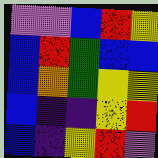[["violet", "violet", "blue", "red", "yellow"], ["blue", "red", "green", "blue", "blue"], ["blue", "orange", "green", "yellow", "yellow"], ["blue", "indigo", "indigo", "yellow", "red"], ["blue", "indigo", "yellow", "red", "violet"]]